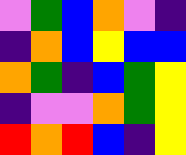[["violet", "green", "blue", "orange", "violet", "indigo"], ["indigo", "orange", "blue", "yellow", "blue", "blue"], ["orange", "green", "indigo", "blue", "green", "yellow"], ["indigo", "violet", "violet", "orange", "green", "yellow"], ["red", "orange", "red", "blue", "indigo", "yellow"]]